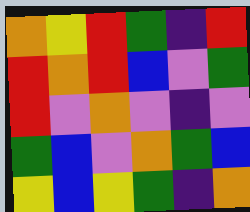[["orange", "yellow", "red", "green", "indigo", "red"], ["red", "orange", "red", "blue", "violet", "green"], ["red", "violet", "orange", "violet", "indigo", "violet"], ["green", "blue", "violet", "orange", "green", "blue"], ["yellow", "blue", "yellow", "green", "indigo", "orange"]]